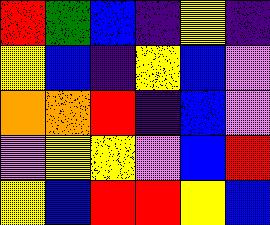[["red", "green", "blue", "indigo", "yellow", "indigo"], ["yellow", "blue", "indigo", "yellow", "blue", "violet"], ["orange", "orange", "red", "indigo", "blue", "violet"], ["violet", "yellow", "yellow", "violet", "blue", "red"], ["yellow", "blue", "red", "red", "yellow", "blue"]]